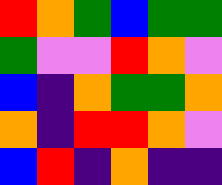[["red", "orange", "green", "blue", "green", "green"], ["green", "violet", "violet", "red", "orange", "violet"], ["blue", "indigo", "orange", "green", "green", "orange"], ["orange", "indigo", "red", "red", "orange", "violet"], ["blue", "red", "indigo", "orange", "indigo", "indigo"]]